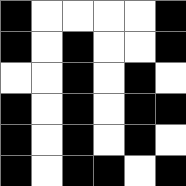[["black", "white", "white", "white", "white", "black"], ["black", "white", "black", "white", "white", "black"], ["white", "white", "black", "white", "black", "white"], ["black", "white", "black", "white", "black", "black"], ["black", "white", "black", "white", "black", "white"], ["black", "white", "black", "black", "white", "black"]]